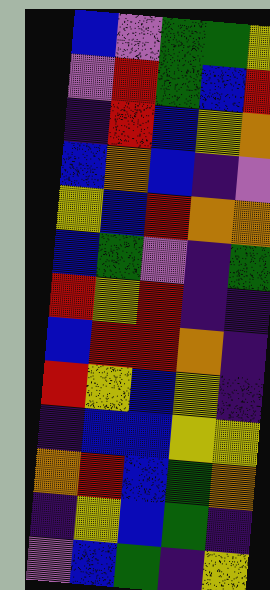[["blue", "violet", "green", "green", "yellow"], ["violet", "red", "green", "blue", "red"], ["indigo", "red", "blue", "yellow", "orange"], ["blue", "orange", "blue", "indigo", "violet"], ["yellow", "blue", "red", "orange", "orange"], ["blue", "green", "violet", "indigo", "green"], ["red", "yellow", "red", "indigo", "indigo"], ["blue", "red", "red", "orange", "indigo"], ["red", "yellow", "blue", "yellow", "indigo"], ["indigo", "blue", "blue", "yellow", "yellow"], ["orange", "red", "blue", "green", "orange"], ["indigo", "yellow", "blue", "green", "indigo"], ["violet", "blue", "green", "indigo", "yellow"]]